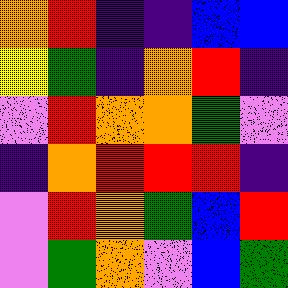[["orange", "red", "indigo", "indigo", "blue", "blue"], ["yellow", "green", "indigo", "orange", "red", "indigo"], ["violet", "red", "orange", "orange", "green", "violet"], ["indigo", "orange", "red", "red", "red", "indigo"], ["violet", "red", "orange", "green", "blue", "red"], ["violet", "green", "orange", "violet", "blue", "green"]]